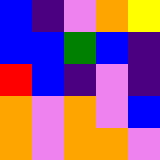[["blue", "indigo", "violet", "orange", "yellow"], ["blue", "blue", "green", "blue", "indigo"], ["red", "blue", "indigo", "violet", "indigo"], ["orange", "violet", "orange", "violet", "blue"], ["orange", "violet", "orange", "orange", "violet"]]